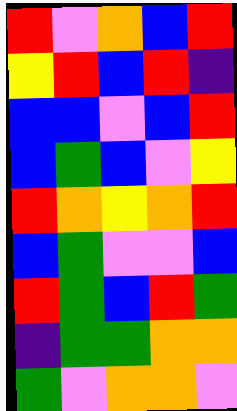[["red", "violet", "orange", "blue", "red"], ["yellow", "red", "blue", "red", "indigo"], ["blue", "blue", "violet", "blue", "red"], ["blue", "green", "blue", "violet", "yellow"], ["red", "orange", "yellow", "orange", "red"], ["blue", "green", "violet", "violet", "blue"], ["red", "green", "blue", "red", "green"], ["indigo", "green", "green", "orange", "orange"], ["green", "violet", "orange", "orange", "violet"]]